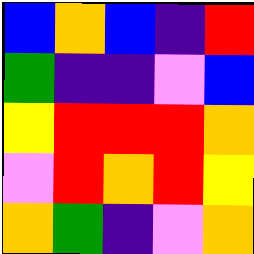[["blue", "orange", "blue", "indigo", "red"], ["green", "indigo", "indigo", "violet", "blue"], ["yellow", "red", "red", "red", "orange"], ["violet", "red", "orange", "red", "yellow"], ["orange", "green", "indigo", "violet", "orange"]]